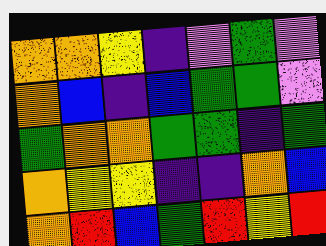[["orange", "orange", "yellow", "indigo", "violet", "green", "violet"], ["orange", "blue", "indigo", "blue", "green", "green", "violet"], ["green", "orange", "orange", "green", "green", "indigo", "green"], ["orange", "yellow", "yellow", "indigo", "indigo", "orange", "blue"], ["orange", "red", "blue", "green", "red", "yellow", "red"]]